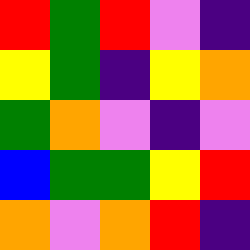[["red", "green", "red", "violet", "indigo"], ["yellow", "green", "indigo", "yellow", "orange"], ["green", "orange", "violet", "indigo", "violet"], ["blue", "green", "green", "yellow", "red"], ["orange", "violet", "orange", "red", "indigo"]]